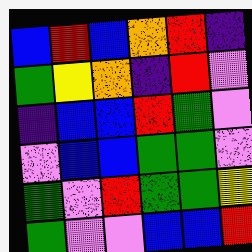[["blue", "red", "blue", "orange", "red", "indigo"], ["green", "yellow", "orange", "indigo", "red", "violet"], ["indigo", "blue", "blue", "red", "green", "violet"], ["violet", "blue", "blue", "green", "green", "violet"], ["green", "violet", "red", "green", "green", "yellow"], ["green", "violet", "violet", "blue", "blue", "red"]]